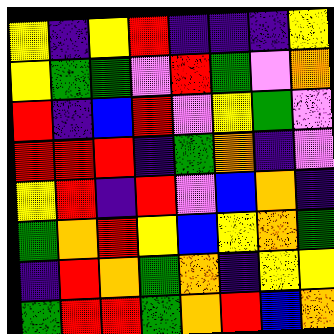[["yellow", "indigo", "yellow", "red", "indigo", "indigo", "indigo", "yellow"], ["yellow", "green", "green", "violet", "red", "green", "violet", "orange"], ["red", "indigo", "blue", "red", "violet", "yellow", "green", "violet"], ["red", "red", "red", "indigo", "green", "orange", "indigo", "violet"], ["yellow", "red", "indigo", "red", "violet", "blue", "orange", "indigo"], ["green", "orange", "red", "yellow", "blue", "yellow", "orange", "green"], ["indigo", "red", "orange", "green", "orange", "indigo", "yellow", "yellow"], ["green", "red", "red", "green", "orange", "red", "blue", "orange"]]